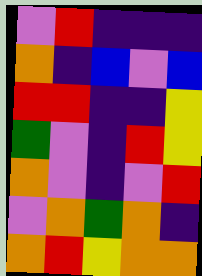[["violet", "red", "indigo", "indigo", "indigo"], ["orange", "indigo", "blue", "violet", "blue"], ["red", "red", "indigo", "indigo", "yellow"], ["green", "violet", "indigo", "red", "yellow"], ["orange", "violet", "indigo", "violet", "red"], ["violet", "orange", "green", "orange", "indigo"], ["orange", "red", "yellow", "orange", "orange"]]